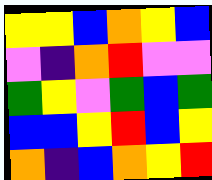[["yellow", "yellow", "blue", "orange", "yellow", "blue"], ["violet", "indigo", "orange", "red", "violet", "violet"], ["green", "yellow", "violet", "green", "blue", "green"], ["blue", "blue", "yellow", "red", "blue", "yellow"], ["orange", "indigo", "blue", "orange", "yellow", "red"]]